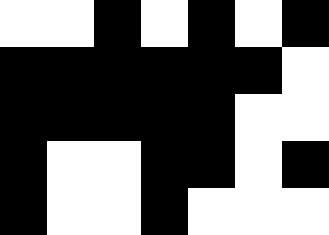[["white", "white", "black", "white", "black", "white", "black"], ["black", "black", "black", "black", "black", "black", "white"], ["black", "black", "black", "black", "black", "white", "white"], ["black", "white", "white", "black", "black", "white", "black"], ["black", "white", "white", "black", "white", "white", "white"]]